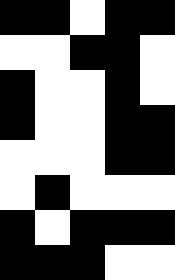[["black", "black", "white", "black", "black"], ["white", "white", "black", "black", "white"], ["black", "white", "white", "black", "white"], ["black", "white", "white", "black", "black"], ["white", "white", "white", "black", "black"], ["white", "black", "white", "white", "white"], ["black", "white", "black", "black", "black"], ["black", "black", "black", "white", "white"]]